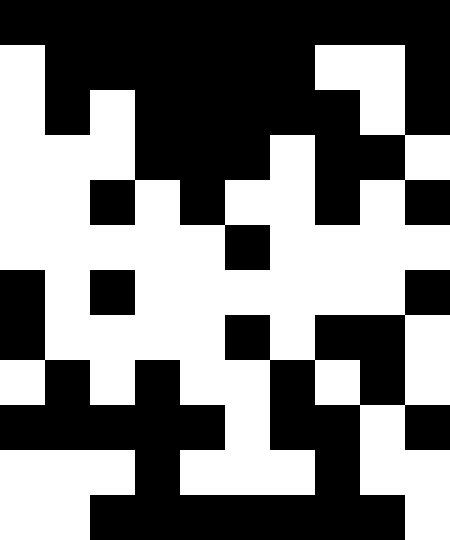[["black", "black", "black", "black", "black", "black", "black", "black", "black", "black"], ["white", "black", "black", "black", "black", "black", "black", "white", "white", "black"], ["white", "black", "white", "black", "black", "black", "black", "black", "white", "black"], ["white", "white", "white", "black", "black", "black", "white", "black", "black", "white"], ["white", "white", "black", "white", "black", "white", "white", "black", "white", "black"], ["white", "white", "white", "white", "white", "black", "white", "white", "white", "white"], ["black", "white", "black", "white", "white", "white", "white", "white", "white", "black"], ["black", "white", "white", "white", "white", "black", "white", "black", "black", "white"], ["white", "black", "white", "black", "white", "white", "black", "white", "black", "white"], ["black", "black", "black", "black", "black", "white", "black", "black", "white", "black"], ["white", "white", "white", "black", "white", "white", "white", "black", "white", "white"], ["white", "white", "black", "black", "black", "black", "black", "black", "black", "white"]]